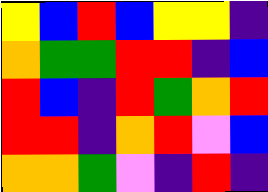[["yellow", "blue", "red", "blue", "yellow", "yellow", "indigo"], ["orange", "green", "green", "red", "red", "indigo", "blue"], ["red", "blue", "indigo", "red", "green", "orange", "red"], ["red", "red", "indigo", "orange", "red", "violet", "blue"], ["orange", "orange", "green", "violet", "indigo", "red", "indigo"]]